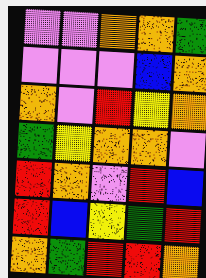[["violet", "violet", "orange", "orange", "green"], ["violet", "violet", "violet", "blue", "orange"], ["orange", "violet", "red", "yellow", "orange"], ["green", "yellow", "orange", "orange", "violet"], ["red", "orange", "violet", "red", "blue"], ["red", "blue", "yellow", "green", "red"], ["orange", "green", "red", "red", "orange"]]